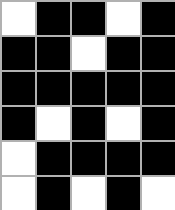[["white", "black", "black", "white", "black"], ["black", "black", "white", "black", "black"], ["black", "black", "black", "black", "black"], ["black", "white", "black", "white", "black"], ["white", "black", "black", "black", "black"], ["white", "black", "white", "black", "white"]]